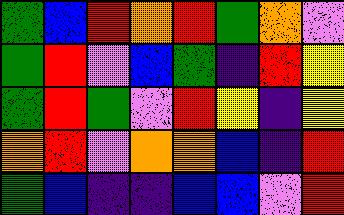[["green", "blue", "red", "orange", "red", "green", "orange", "violet"], ["green", "red", "violet", "blue", "green", "indigo", "red", "yellow"], ["green", "red", "green", "violet", "red", "yellow", "indigo", "yellow"], ["orange", "red", "violet", "orange", "orange", "blue", "indigo", "red"], ["green", "blue", "indigo", "indigo", "blue", "blue", "violet", "red"]]